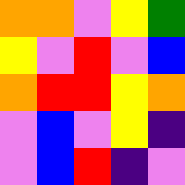[["orange", "orange", "violet", "yellow", "green"], ["yellow", "violet", "red", "violet", "blue"], ["orange", "red", "red", "yellow", "orange"], ["violet", "blue", "violet", "yellow", "indigo"], ["violet", "blue", "red", "indigo", "violet"]]